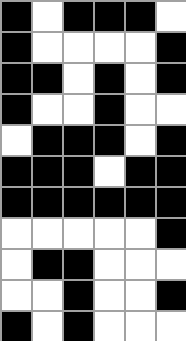[["black", "white", "black", "black", "black", "white"], ["black", "white", "white", "white", "white", "black"], ["black", "black", "white", "black", "white", "black"], ["black", "white", "white", "black", "white", "white"], ["white", "black", "black", "black", "white", "black"], ["black", "black", "black", "white", "black", "black"], ["black", "black", "black", "black", "black", "black"], ["white", "white", "white", "white", "white", "black"], ["white", "black", "black", "white", "white", "white"], ["white", "white", "black", "white", "white", "black"], ["black", "white", "black", "white", "white", "white"]]